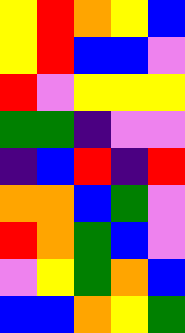[["yellow", "red", "orange", "yellow", "blue"], ["yellow", "red", "blue", "blue", "violet"], ["red", "violet", "yellow", "yellow", "yellow"], ["green", "green", "indigo", "violet", "violet"], ["indigo", "blue", "red", "indigo", "red"], ["orange", "orange", "blue", "green", "violet"], ["red", "orange", "green", "blue", "violet"], ["violet", "yellow", "green", "orange", "blue"], ["blue", "blue", "orange", "yellow", "green"]]